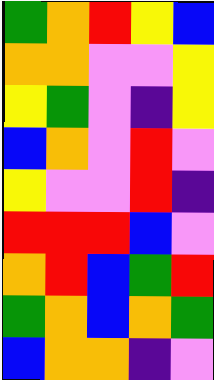[["green", "orange", "red", "yellow", "blue"], ["orange", "orange", "violet", "violet", "yellow"], ["yellow", "green", "violet", "indigo", "yellow"], ["blue", "orange", "violet", "red", "violet"], ["yellow", "violet", "violet", "red", "indigo"], ["red", "red", "red", "blue", "violet"], ["orange", "red", "blue", "green", "red"], ["green", "orange", "blue", "orange", "green"], ["blue", "orange", "orange", "indigo", "violet"]]